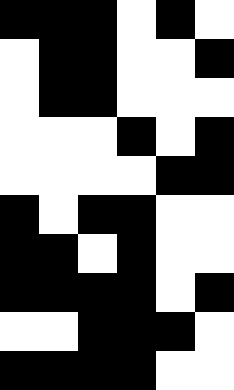[["black", "black", "black", "white", "black", "white"], ["white", "black", "black", "white", "white", "black"], ["white", "black", "black", "white", "white", "white"], ["white", "white", "white", "black", "white", "black"], ["white", "white", "white", "white", "black", "black"], ["black", "white", "black", "black", "white", "white"], ["black", "black", "white", "black", "white", "white"], ["black", "black", "black", "black", "white", "black"], ["white", "white", "black", "black", "black", "white"], ["black", "black", "black", "black", "white", "white"]]